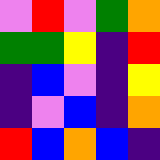[["violet", "red", "violet", "green", "orange"], ["green", "green", "yellow", "indigo", "red"], ["indigo", "blue", "violet", "indigo", "yellow"], ["indigo", "violet", "blue", "indigo", "orange"], ["red", "blue", "orange", "blue", "indigo"]]